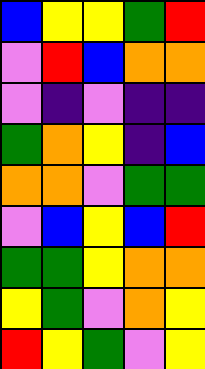[["blue", "yellow", "yellow", "green", "red"], ["violet", "red", "blue", "orange", "orange"], ["violet", "indigo", "violet", "indigo", "indigo"], ["green", "orange", "yellow", "indigo", "blue"], ["orange", "orange", "violet", "green", "green"], ["violet", "blue", "yellow", "blue", "red"], ["green", "green", "yellow", "orange", "orange"], ["yellow", "green", "violet", "orange", "yellow"], ["red", "yellow", "green", "violet", "yellow"]]